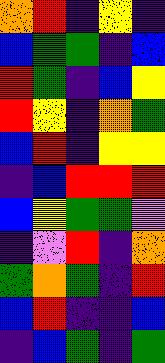[["orange", "red", "indigo", "yellow", "indigo"], ["blue", "green", "green", "indigo", "blue"], ["red", "green", "indigo", "blue", "yellow"], ["red", "yellow", "indigo", "orange", "green"], ["blue", "red", "indigo", "yellow", "yellow"], ["indigo", "blue", "red", "red", "red"], ["blue", "yellow", "green", "green", "violet"], ["indigo", "violet", "red", "indigo", "orange"], ["green", "orange", "green", "indigo", "red"], ["blue", "red", "indigo", "indigo", "blue"], ["indigo", "blue", "green", "indigo", "green"]]